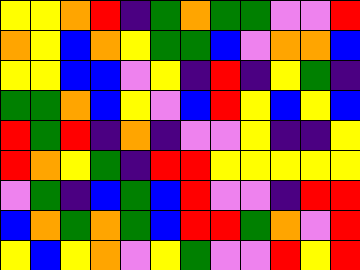[["yellow", "yellow", "orange", "red", "indigo", "green", "orange", "green", "green", "violet", "violet", "red"], ["orange", "yellow", "blue", "orange", "yellow", "green", "green", "blue", "violet", "orange", "orange", "blue"], ["yellow", "yellow", "blue", "blue", "violet", "yellow", "indigo", "red", "indigo", "yellow", "green", "indigo"], ["green", "green", "orange", "blue", "yellow", "violet", "blue", "red", "yellow", "blue", "yellow", "blue"], ["red", "green", "red", "indigo", "orange", "indigo", "violet", "violet", "yellow", "indigo", "indigo", "yellow"], ["red", "orange", "yellow", "green", "indigo", "red", "red", "yellow", "yellow", "yellow", "yellow", "yellow"], ["violet", "green", "indigo", "blue", "green", "blue", "red", "violet", "violet", "indigo", "red", "red"], ["blue", "orange", "green", "orange", "green", "blue", "red", "red", "green", "orange", "violet", "red"], ["yellow", "blue", "yellow", "orange", "violet", "yellow", "green", "violet", "violet", "red", "yellow", "red"]]